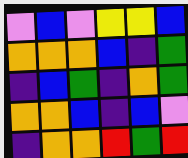[["violet", "blue", "violet", "yellow", "yellow", "blue"], ["orange", "orange", "orange", "blue", "indigo", "green"], ["indigo", "blue", "green", "indigo", "orange", "green"], ["orange", "orange", "blue", "indigo", "blue", "violet"], ["indigo", "orange", "orange", "red", "green", "red"]]